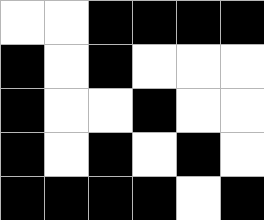[["white", "white", "black", "black", "black", "black"], ["black", "white", "black", "white", "white", "white"], ["black", "white", "white", "black", "white", "white"], ["black", "white", "black", "white", "black", "white"], ["black", "black", "black", "black", "white", "black"]]